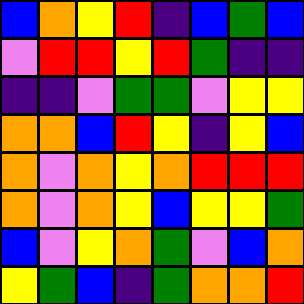[["blue", "orange", "yellow", "red", "indigo", "blue", "green", "blue"], ["violet", "red", "red", "yellow", "red", "green", "indigo", "indigo"], ["indigo", "indigo", "violet", "green", "green", "violet", "yellow", "yellow"], ["orange", "orange", "blue", "red", "yellow", "indigo", "yellow", "blue"], ["orange", "violet", "orange", "yellow", "orange", "red", "red", "red"], ["orange", "violet", "orange", "yellow", "blue", "yellow", "yellow", "green"], ["blue", "violet", "yellow", "orange", "green", "violet", "blue", "orange"], ["yellow", "green", "blue", "indigo", "green", "orange", "orange", "red"]]